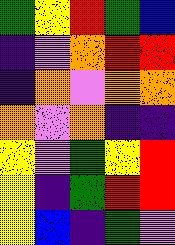[["green", "yellow", "red", "green", "blue"], ["indigo", "violet", "orange", "red", "red"], ["indigo", "orange", "violet", "orange", "orange"], ["orange", "violet", "orange", "indigo", "indigo"], ["yellow", "violet", "green", "yellow", "red"], ["yellow", "indigo", "green", "red", "red"], ["yellow", "blue", "indigo", "green", "violet"]]